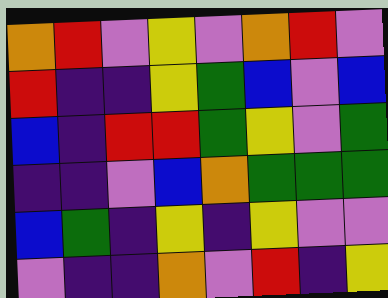[["orange", "red", "violet", "yellow", "violet", "orange", "red", "violet"], ["red", "indigo", "indigo", "yellow", "green", "blue", "violet", "blue"], ["blue", "indigo", "red", "red", "green", "yellow", "violet", "green"], ["indigo", "indigo", "violet", "blue", "orange", "green", "green", "green"], ["blue", "green", "indigo", "yellow", "indigo", "yellow", "violet", "violet"], ["violet", "indigo", "indigo", "orange", "violet", "red", "indigo", "yellow"]]